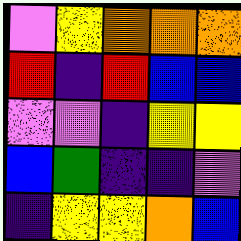[["violet", "yellow", "orange", "orange", "orange"], ["red", "indigo", "red", "blue", "blue"], ["violet", "violet", "indigo", "yellow", "yellow"], ["blue", "green", "indigo", "indigo", "violet"], ["indigo", "yellow", "yellow", "orange", "blue"]]